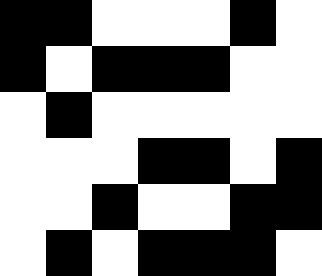[["black", "black", "white", "white", "white", "black", "white"], ["black", "white", "black", "black", "black", "white", "white"], ["white", "black", "white", "white", "white", "white", "white"], ["white", "white", "white", "black", "black", "white", "black"], ["white", "white", "black", "white", "white", "black", "black"], ["white", "black", "white", "black", "black", "black", "white"]]